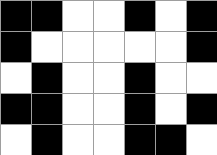[["black", "black", "white", "white", "black", "white", "black"], ["black", "white", "white", "white", "white", "white", "black"], ["white", "black", "white", "white", "black", "white", "white"], ["black", "black", "white", "white", "black", "white", "black"], ["white", "black", "white", "white", "black", "black", "white"]]